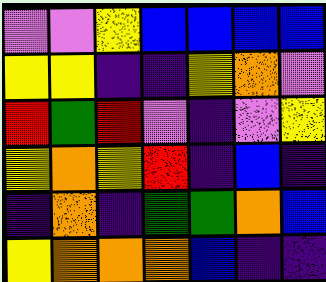[["violet", "violet", "yellow", "blue", "blue", "blue", "blue"], ["yellow", "yellow", "indigo", "indigo", "yellow", "orange", "violet"], ["red", "green", "red", "violet", "indigo", "violet", "yellow"], ["yellow", "orange", "yellow", "red", "indigo", "blue", "indigo"], ["indigo", "orange", "indigo", "green", "green", "orange", "blue"], ["yellow", "orange", "orange", "orange", "blue", "indigo", "indigo"]]